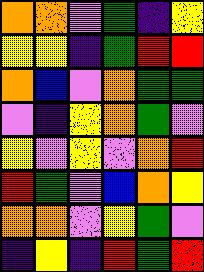[["orange", "orange", "violet", "green", "indigo", "yellow"], ["yellow", "yellow", "indigo", "green", "red", "red"], ["orange", "blue", "violet", "orange", "green", "green"], ["violet", "indigo", "yellow", "orange", "green", "violet"], ["yellow", "violet", "yellow", "violet", "orange", "red"], ["red", "green", "violet", "blue", "orange", "yellow"], ["orange", "orange", "violet", "yellow", "green", "violet"], ["indigo", "yellow", "indigo", "red", "green", "red"]]